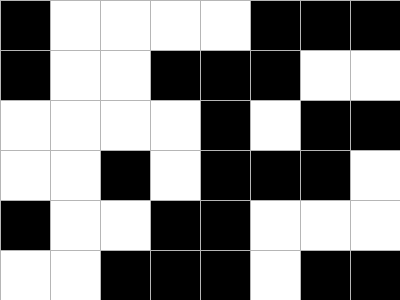[["black", "white", "white", "white", "white", "black", "black", "black"], ["black", "white", "white", "black", "black", "black", "white", "white"], ["white", "white", "white", "white", "black", "white", "black", "black"], ["white", "white", "black", "white", "black", "black", "black", "white"], ["black", "white", "white", "black", "black", "white", "white", "white"], ["white", "white", "black", "black", "black", "white", "black", "black"]]